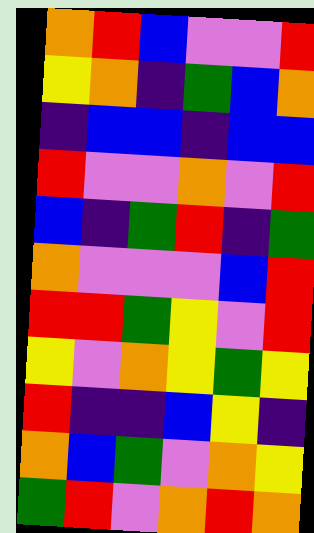[["orange", "red", "blue", "violet", "violet", "red"], ["yellow", "orange", "indigo", "green", "blue", "orange"], ["indigo", "blue", "blue", "indigo", "blue", "blue"], ["red", "violet", "violet", "orange", "violet", "red"], ["blue", "indigo", "green", "red", "indigo", "green"], ["orange", "violet", "violet", "violet", "blue", "red"], ["red", "red", "green", "yellow", "violet", "red"], ["yellow", "violet", "orange", "yellow", "green", "yellow"], ["red", "indigo", "indigo", "blue", "yellow", "indigo"], ["orange", "blue", "green", "violet", "orange", "yellow"], ["green", "red", "violet", "orange", "red", "orange"]]